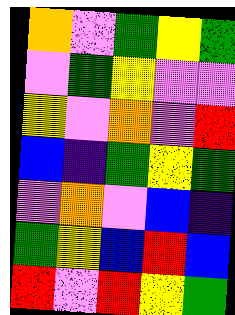[["orange", "violet", "green", "yellow", "green"], ["violet", "green", "yellow", "violet", "violet"], ["yellow", "violet", "orange", "violet", "red"], ["blue", "indigo", "green", "yellow", "green"], ["violet", "orange", "violet", "blue", "indigo"], ["green", "yellow", "blue", "red", "blue"], ["red", "violet", "red", "yellow", "green"]]